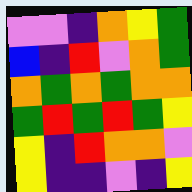[["violet", "violet", "indigo", "orange", "yellow", "green"], ["blue", "indigo", "red", "violet", "orange", "green"], ["orange", "green", "orange", "green", "orange", "orange"], ["green", "red", "green", "red", "green", "yellow"], ["yellow", "indigo", "red", "orange", "orange", "violet"], ["yellow", "indigo", "indigo", "violet", "indigo", "yellow"]]